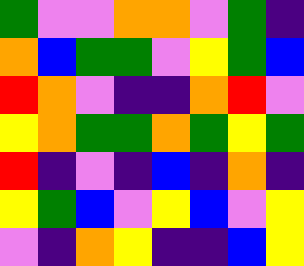[["green", "violet", "violet", "orange", "orange", "violet", "green", "indigo"], ["orange", "blue", "green", "green", "violet", "yellow", "green", "blue"], ["red", "orange", "violet", "indigo", "indigo", "orange", "red", "violet"], ["yellow", "orange", "green", "green", "orange", "green", "yellow", "green"], ["red", "indigo", "violet", "indigo", "blue", "indigo", "orange", "indigo"], ["yellow", "green", "blue", "violet", "yellow", "blue", "violet", "yellow"], ["violet", "indigo", "orange", "yellow", "indigo", "indigo", "blue", "yellow"]]